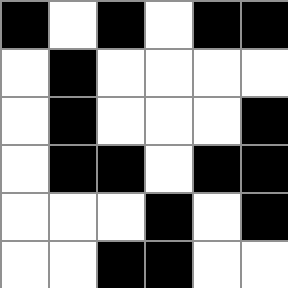[["black", "white", "black", "white", "black", "black"], ["white", "black", "white", "white", "white", "white"], ["white", "black", "white", "white", "white", "black"], ["white", "black", "black", "white", "black", "black"], ["white", "white", "white", "black", "white", "black"], ["white", "white", "black", "black", "white", "white"]]